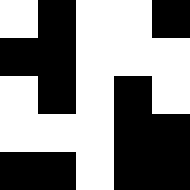[["white", "black", "white", "white", "black"], ["black", "black", "white", "white", "white"], ["white", "black", "white", "black", "white"], ["white", "white", "white", "black", "black"], ["black", "black", "white", "black", "black"]]